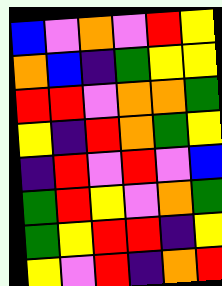[["blue", "violet", "orange", "violet", "red", "yellow"], ["orange", "blue", "indigo", "green", "yellow", "yellow"], ["red", "red", "violet", "orange", "orange", "green"], ["yellow", "indigo", "red", "orange", "green", "yellow"], ["indigo", "red", "violet", "red", "violet", "blue"], ["green", "red", "yellow", "violet", "orange", "green"], ["green", "yellow", "red", "red", "indigo", "yellow"], ["yellow", "violet", "red", "indigo", "orange", "red"]]